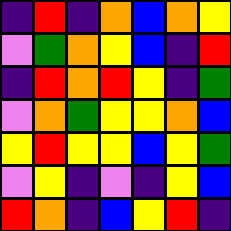[["indigo", "red", "indigo", "orange", "blue", "orange", "yellow"], ["violet", "green", "orange", "yellow", "blue", "indigo", "red"], ["indigo", "red", "orange", "red", "yellow", "indigo", "green"], ["violet", "orange", "green", "yellow", "yellow", "orange", "blue"], ["yellow", "red", "yellow", "yellow", "blue", "yellow", "green"], ["violet", "yellow", "indigo", "violet", "indigo", "yellow", "blue"], ["red", "orange", "indigo", "blue", "yellow", "red", "indigo"]]